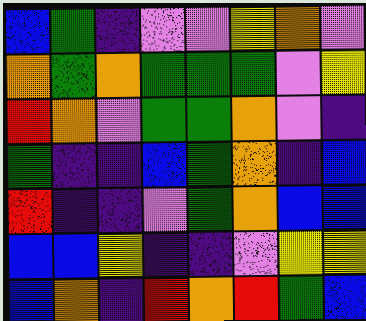[["blue", "green", "indigo", "violet", "violet", "yellow", "orange", "violet"], ["orange", "green", "orange", "green", "green", "green", "violet", "yellow"], ["red", "orange", "violet", "green", "green", "orange", "violet", "indigo"], ["green", "indigo", "indigo", "blue", "green", "orange", "indigo", "blue"], ["red", "indigo", "indigo", "violet", "green", "orange", "blue", "blue"], ["blue", "blue", "yellow", "indigo", "indigo", "violet", "yellow", "yellow"], ["blue", "orange", "indigo", "red", "orange", "red", "green", "blue"]]